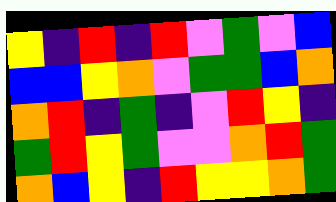[["yellow", "indigo", "red", "indigo", "red", "violet", "green", "violet", "blue"], ["blue", "blue", "yellow", "orange", "violet", "green", "green", "blue", "orange"], ["orange", "red", "indigo", "green", "indigo", "violet", "red", "yellow", "indigo"], ["green", "red", "yellow", "green", "violet", "violet", "orange", "red", "green"], ["orange", "blue", "yellow", "indigo", "red", "yellow", "yellow", "orange", "green"]]